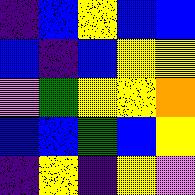[["indigo", "blue", "yellow", "blue", "blue"], ["blue", "indigo", "blue", "yellow", "yellow"], ["violet", "green", "yellow", "yellow", "orange"], ["blue", "blue", "green", "blue", "yellow"], ["indigo", "yellow", "indigo", "yellow", "violet"]]